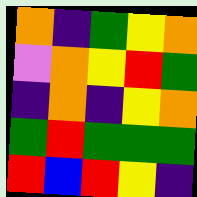[["orange", "indigo", "green", "yellow", "orange"], ["violet", "orange", "yellow", "red", "green"], ["indigo", "orange", "indigo", "yellow", "orange"], ["green", "red", "green", "green", "green"], ["red", "blue", "red", "yellow", "indigo"]]